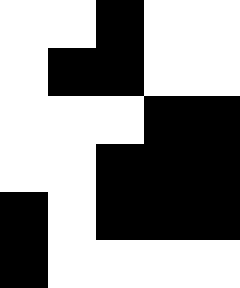[["white", "white", "black", "white", "white"], ["white", "black", "black", "white", "white"], ["white", "white", "white", "black", "black"], ["white", "white", "black", "black", "black"], ["black", "white", "black", "black", "black"], ["black", "white", "white", "white", "white"]]